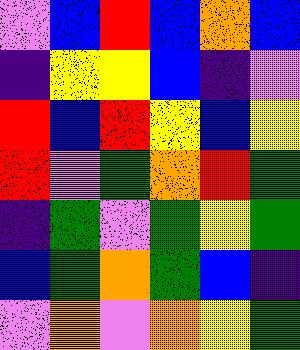[["violet", "blue", "red", "blue", "orange", "blue"], ["indigo", "yellow", "yellow", "blue", "indigo", "violet"], ["red", "blue", "red", "yellow", "blue", "yellow"], ["red", "violet", "green", "orange", "red", "green"], ["indigo", "green", "violet", "green", "yellow", "green"], ["blue", "green", "orange", "green", "blue", "indigo"], ["violet", "orange", "violet", "orange", "yellow", "green"]]